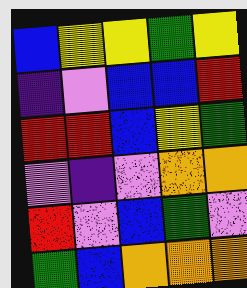[["blue", "yellow", "yellow", "green", "yellow"], ["indigo", "violet", "blue", "blue", "red"], ["red", "red", "blue", "yellow", "green"], ["violet", "indigo", "violet", "orange", "orange"], ["red", "violet", "blue", "green", "violet"], ["green", "blue", "orange", "orange", "orange"]]